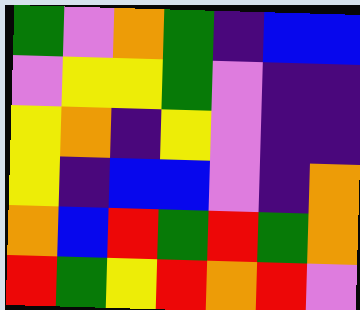[["green", "violet", "orange", "green", "indigo", "blue", "blue"], ["violet", "yellow", "yellow", "green", "violet", "indigo", "indigo"], ["yellow", "orange", "indigo", "yellow", "violet", "indigo", "indigo"], ["yellow", "indigo", "blue", "blue", "violet", "indigo", "orange"], ["orange", "blue", "red", "green", "red", "green", "orange"], ["red", "green", "yellow", "red", "orange", "red", "violet"]]